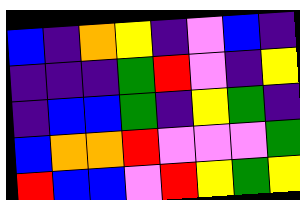[["blue", "indigo", "orange", "yellow", "indigo", "violet", "blue", "indigo"], ["indigo", "indigo", "indigo", "green", "red", "violet", "indigo", "yellow"], ["indigo", "blue", "blue", "green", "indigo", "yellow", "green", "indigo"], ["blue", "orange", "orange", "red", "violet", "violet", "violet", "green"], ["red", "blue", "blue", "violet", "red", "yellow", "green", "yellow"]]